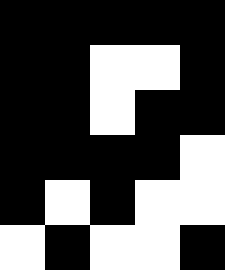[["black", "black", "black", "black", "black"], ["black", "black", "white", "white", "black"], ["black", "black", "white", "black", "black"], ["black", "black", "black", "black", "white"], ["black", "white", "black", "white", "white"], ["white", "black", "white", "white", "black"]]